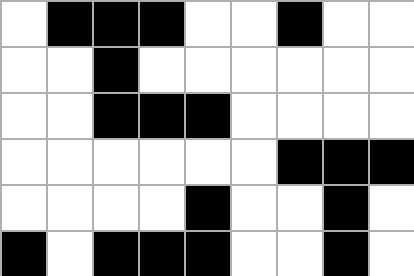[["white", "black", "black", "black", "white", "white", "black", "white", "white"], ["white", "white", "black", "white", "white", "white", "white", "white", "white"], ["white", "white", "black", "black", "black", "white", "white", "white", "white"], ["white", "white", "white", "white", "white", "white", "black", "black", "black"], ["white", "white", "white", "white", "black", "white", "white", "black", "white"], ["black", "white", "black", "black", "black", "white", "white", "black", "white"]]